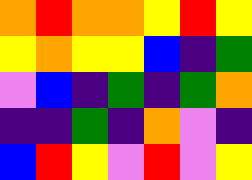[["orange", "red", "orange", "orange", "yellow", "red", "yellow"], ["yellow", "orange", "yellow", "yellow", "blue", "indigo", "green"], ["violet", "blue", "indigo", "green", "indigo", "green", "orange"], ["indigo", "indigo", "green", "indigo", "orange", "violet", "indigo"], ["blue", "red", "yellow", "violet", "red", "violet", "yellow"]]